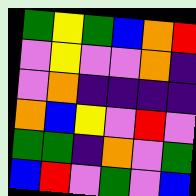[["green", "yellow", "green", "blue", "orange", "red"], ["violet", "yellow", "violet", "violet", "orange", "indigo"], ["violet", "orange", "indigo", "indigo", "indigo", "indigo"], ["orange", "blue", "yellow", "violet", "red", "violet"], ["green", "green", "indigo", "orange", "violet", "green"], ["blue", "red", "violet", "green", "violet", "blue"]]